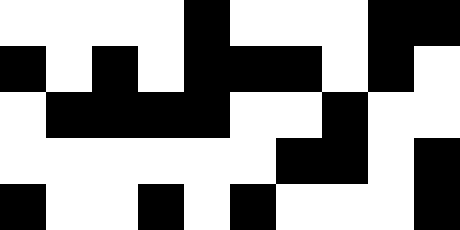[["white", "white", "white", "white", "black", "white", "white", "white", "black", "black"], ["black", "white", "black", "white", "black", "black", "black", "white", "black", "white"], ["white", "black", "black", "black", "black", "white", "white", "black", "white", "white"], ["white", "white", "white", "white", "white", "white", "black", "black", "white", "black"], ["black", "white", "white", "black", "white", "black", "white", "white", "white", "black"]]